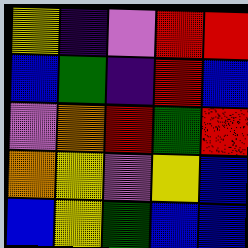[["yellow", "indigo", "violet", "red", "red"], ["blue", "green", "indigo", "red", "blue"], ["violet", "orange", "red", "green", "red"], ["orange", "yellow", "violet", "yellow", "blue"], ["blue", "yellow", "green", "blue", "blue"]]